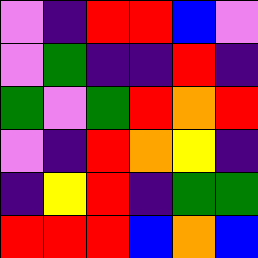[["violet", "indigo", "red", "red", "blue", "violet"], ["violet", "green", "indigo", "indigo", "red", "indigo"], ["green", "violet", "green", "red", "orange", "red"], ["violet", "indigo", "red", "orange", "yellow", "indigo"], ["indigo", "yellow", "red", "indigo", "green", "green"], ["red", "red", "red", "blue", "orange", "blue"]]